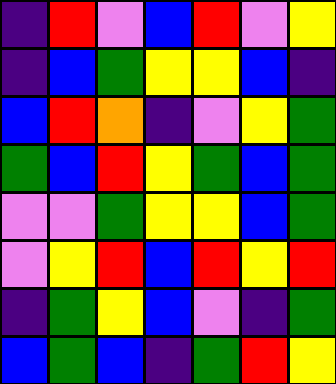[["indigo", "red", "violet", "blue", "red", "violet", "yellow"], ["indigo", "blue", "green", "yellow", "yellow", "blue", "indigo"], ["blue", "red", "orange", "indigo", "violet", "yellow", "green"], ["green", "blue", "red", "yellow", "green", "blue", "green"], ["violet", "violet", "green", "yellow", "yellow", "blue", "green"], ["violet", "yellow", "red", "blue", "red", "yellow", "red"], ["indigo", "green", "yellow", "blue", "violet", "indigo", "green"], ["blue", "green", "blue", "indigo", "green", "red", "yellow"]]